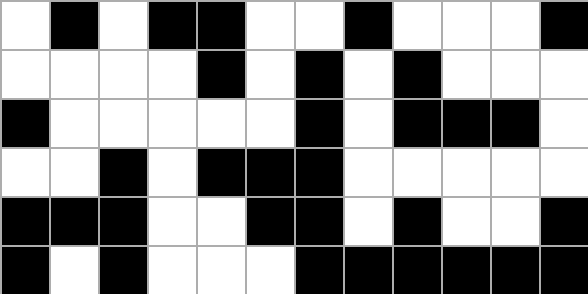[["white", "black", "white", "black", "black", "white", "white", "black", "white", "white", "white", "black"], ["white", "white", "white", "white", "black", "white", "black", "white", "black", "white", "white", "white"], ["black", "white", "white", "white", "white", "white", "black", "white", "black", "black", "black", "white"], ["white", "white", "black", "white", "black", "black", "black", "white", "white", "white", "white", "white"], ["black", "black", "black", "white", "white", "black", "black", "white", "black", "white", "white", "black"], ["black", "white", "black", "white", "white", "white", "black", "black", "black", "black", "black", "black"]]